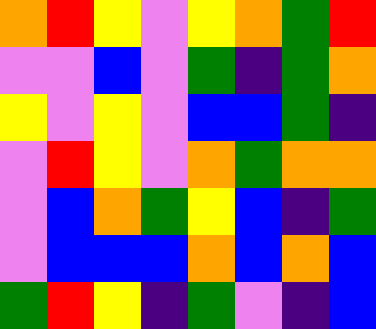[["orange", "red", "yellow", "violet", "yellow", "orange", "green", "red"], ["violet", "violet", "blue", "violet", "green", "indigo", "green", "orange"], ["yellow", "violet", "yellow", "violet", "blue", "blue", "green", "indigo"], ["violet", "red", "yellow", "violet", "orange", "green", "orange", "orange"], ["violet", "blue", "orange", "green", "yellow", "blue", "indigo", "green"], ["violet", "blue", "blue", "blue", "orange", "blue", "orange", "blue"], ["green", "red", "yellow", "indigo", "green", "violet", "indigo", "blue"]]